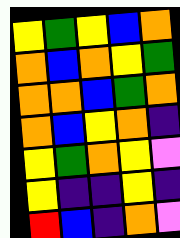[["yellow", "green", "yellow", "blue", "orange"], ["orange", "blue", "orange", "yellow", "green"], ["orange", "orange", "blue", "green", "orange"], ["orange", "blue", "yellow", "orange", "indigo"], ["yellow", "green", "orange", "yellow", "violet"], ["yellow", "indigo", "indigo", "yellow", "indigo"], ["red", "blue", "indigo", "orange", "violet"]]